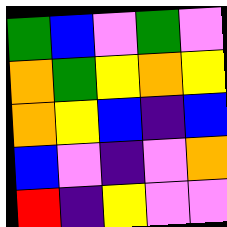[["green", "blue", "violet", "green", "violet"], ["orange", "green", "yellow", "orange", "yellow"], ["orange", "yellow", "blue", "indigo", "blue"], ["blue", "violet", "indigo", "violet", "orange"], ["red", "indigo", "yellow", "violet", "violet"]]